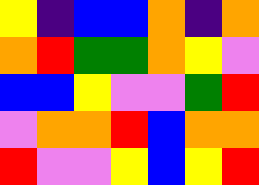[["yellow", "indigo", "blue", "blue", "orange", "indigo", "orange"], ["orange", "red", "green", "green", "orange", "yellow", "violet"], ["blue", "blue", "yellow", "violet", "violet", "green", "red"], ["violet", "orange", "orange", "red", "blue", "orange", "orange"], ["red", "violet", "violet", "yellow", "blue", "yellow", "red"]]